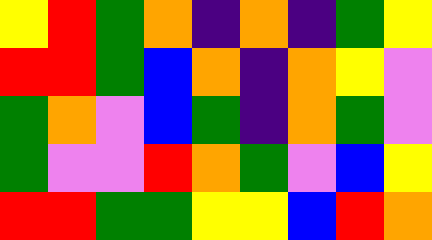[["yellow", "red", "green", "orange", "indigo", "orange", "indigo", "green", "yellow"], ["red", "red", "green", "blue", "orange", "indigo", "orange", "yellow", "violet"], ["green", "orange", "violet", "blue", "green", "indigo", "orange", "green", "violet"], ["green", "violet", "violet", "red", "orange", "green", "violet", "blue", "yellow"], ["red", "red", "green", "green", "yellow", "yellow", "blue", "red", "orange"]]